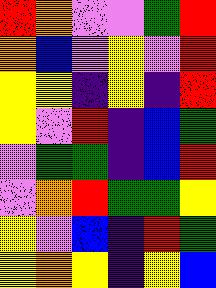[["red", "orange", "violet", "violet", "green", "red"], ["orange", "blue", "violet", "yellow", "violet", "red"], ["yellow", "yellow", "indigo", "yellow", "indigo", "red"], ["yellow", "violet", "red", "indigo", "blue", "green"], ["violet", "green", "green", "indigo", "blue", "red"], ["violet", "orange", "red", "green", "green", "yellow"], ["yellow", "violet", "blue", "indigo", "red", "green"], ["yellow", "orange", "yellow", "indigo", "yellow", "blue"]]